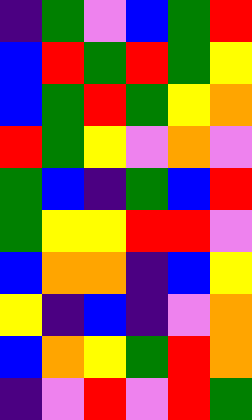[["indigo", "green", "violet", "blue", "green", "red"], ["blue", "red", "green", "red", "green", "yellow"], ["blue", "green", "red", "green", "yellow", "orange"], ["red", "green", "yellow", "violet", "orange", "violet"], ["green", "blue", "indigo", "green", "blue", "red"], ["green", "yellow", "yellow", "red", "red", "violet"], ["blue", "orange", "orange", "indigo", "blue", "yellow"], ["yellow", "indigo", "blue", "indigo", "violet", "orange"], ["blue", "orange", "yellow", "green", "red", "orange"], ["indigo", "violet", "red", "violet", "red", "green"]]